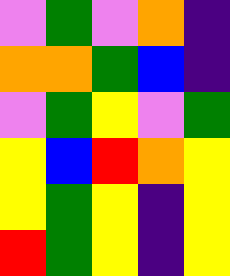[["violet", "green", "violet", "orange", "indigo"], ["orange", "orange", "green", "blue", "indigo"], ["violet", "green", "yellow", "violet", "green"], ["yellow", "blue", "red", "orange", "yellow"], ["yellow", "green", "yellow", "indigo", "yellow"], ["red", "green", "yellow", "indigo", "yellow"]]